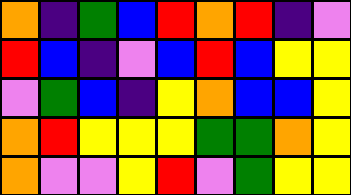[["orange", "indigo", "green", "blue", "red", "orange", "red", "indigo", "violet"], ["red", "blue", "indigo", "violet", "blue", "red", "blue", "yellow", "yellow"], ["violet", "green", "blue", "indigo", "yellow", "orange", "blue", "blue", "yellow"], ["orange", "red", "yellow", "yellow", "yellow", "green", "green", "orange", "yellow"], ["orange", "violet", "violet", "yellow", "red", "violet", "green", "yellow", "yellow"]]